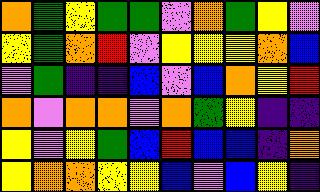[["orange", "green", "yellow", "green", "green", "violet", "orange", "green", "yellow", "violet"], ["yellow", "green", "orange", "red", "violet", "yellow", "yellow", "yellow", "orange", "blue"], ["violet", "green", "indigo", "indigo", "blue", "violet", "blue", "orange", "yellow", "red"], ["orange", "violet", "orange", "orange", "violet", "orange", "green", "yellow", "indigo", "indigo"], ["yellow", "violet", "yellow", "green", "blue", "red", "blue", "blue", "indigo", "orange"], ["yellow", "orange", "orange", "yellow", "yellow", "blue", "violet", "blue", "yellow", "indigo"]]